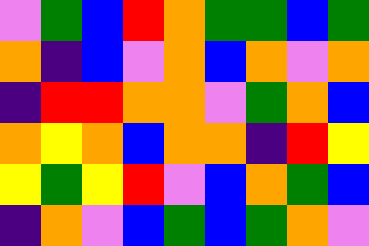[["violet", "green", "blue", "red", "orange", "green", "green", "blue", "green"], ["orange", "indigo", "blue", "violet", "orange", "blue", "orange", "violet", "orange"], ["indigo", "red", "red", "orange", "orange", "violet", "green", "orange", "blue"], ["orange", "yellow", "orange", "blue", "orange", "orange", "indigo", "red", "yellow"], ["yellow", "green", "yellow", "red", "violet", "blue", "orange", "green", "blue"], ["indigo", "orange", "violet", "blue", "green", "blue", "green", "orange", "violet"]]